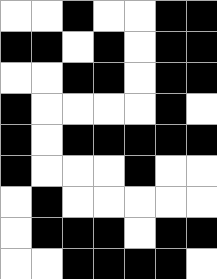[["white", "white", "black", "white", "white", "black", "black"], ["black", "black", "white", "black", "white", "black", "black"], ["white", "white", "black", "black", "white", "black", "black"], ["black", "white", "white", "white", "white", "black", "white"], ["black", "white", "black", "black", "black", "black", "black"], ["black", "white", "white", "white", "black", "white", "white"], ["white", "black", "white", "white", "white", "white", "white"], ["white", "black", "black", "black", "white", "black", "black"], ["white", "white", "black", "black", "black", "black", "white"]]